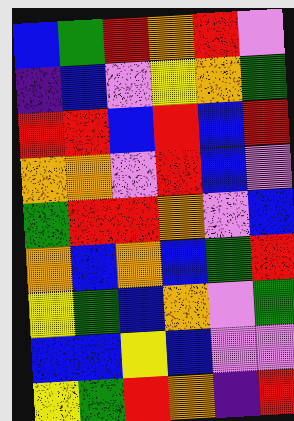[["blue", "green", "red", "orange", "red", "violet"], ["indigo", "blue", "violet", "yellow", "orange", "green"], ["red", "red", "blue", "red", "blue", "red"], ["orange", "orange", "violet", "red", "blue", "violet"], ["green", "red", "red", "orange", "violet", "blue"], ["orange", "blue", "orange", "blue", "green", "red"], ["yellow", "green", "blue", "orange", "violet", "green"], ["blue", "blue", "yellow", "blue", "violet", "violet"], ["yellow", "green", "red", "orange", "indigo", "red"]]